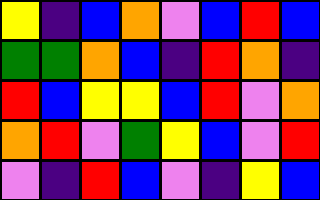[["yellow", "indigo", "blue", "orange", "violet", "blue", "red", "blue"], ["green", "green", "orange", "blue", "indigo", "red", "orange", "indigo"], ["red", "blue", "yellow", "yellow", "blue", "red", "violet", "orange"], ["orange", "red", "violet", "green", "yellow", "blue", "violet", "red"], ["violet", "indigo", "red", "blue", "violet", "indigo", "yellow", "blue"]]